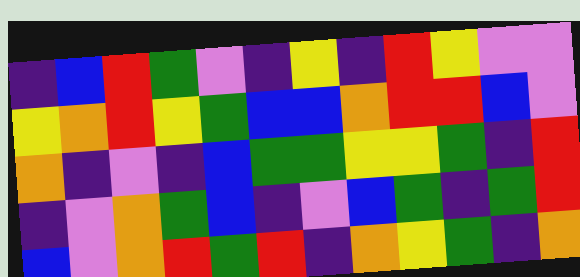[["indigo", "blue", "red", "green", "violet", "indigo", "yellow", "indigo", "red", "yellow", "violet", "violet"], ["yellow", "orange", "red", "yellow", "green", "blue", "blue", "orange", "red", "red", "blue", "violet"], ["orange", "indigo", "violet", "indigo", "blue", "green", "green", "yellow", "yellow", "green", "indigo", "red"], ["indigo", "violet", "orange", "green", "blue", "indigo", "violet", "blue", "green", "indigo", "green", "red"], ["blue", "violet", "orange", "red", "green", "red", "indigo", "orange", "yellow", "green", "indigo", "orange"]]